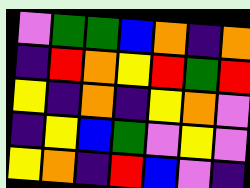[["violet", "green", "green", "blue", "orange", "indigo", "orange"], ["indigo", "red", "orange", "yellow", "red", "green", "red"], ["yellow", "indigo", "orange", "indigo", "yellow", "orange", "violet"], ["indigo", "yellow", "blue", "green", "violet", "yellow", "violet"], ["yellow", "orange", "indigo", "red", "blue", "violet", "indigo"]]